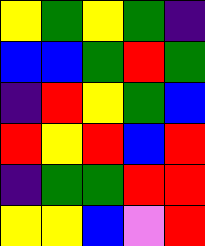[["yellow", "green", "yellow", "green", "indigo"], ["blue", "blue", "green", "red", "green"], ["indigo", "red", "yellow", "green", "blue"], ["red", "yellow", "red", "blue", "red"], ["indigo", "green", "green", "red", "red"], ["yellow", "yellow", "blue", "violet", "red"]]